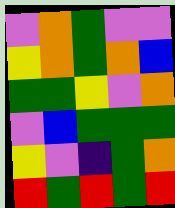[["violet", "orange", "green", "violet", "violet"], ["yellow", "orange", "green", "orange", "blue"], ["green", "green", "yellow", "violet", "orange"], ["violet", "blue", "green", "green", "green"], ["yellow", "violet", "indigo", "green", "orange"], ["red", "green", "red", "green", "red"]]